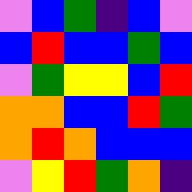[["violet", "blue", "green", "indigo", "blue", "violet"], ["blue", "red", "blue", "blue", "green", "blue"], ["violet", "green", "yellow", "yellow", "blue", "red"], ["orange", "orange", "blue", "blue", "red", "green"], ["orange", "red", "orange", "blue", "blue", "blue"], ["violet", "yellow", "red", "green", "orange", "indigo"]]